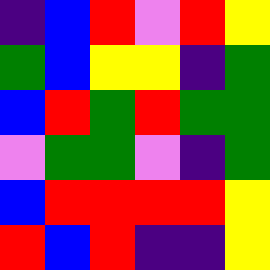[["indigo", "blue", "red", "violet", "red", "yellow"], ["green", "blue", "yellow", "yellow", "indigo", "green"], ["blue", "red", "green", "red", "green", "green"], ["violet", "green", "green", "violet", "indigo", "green"], ["blue", "red", "red", "red", "red", "yellow"], ["red", "blue", "red", "indigo", "indigo", "yellow"]]